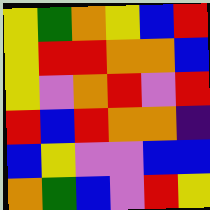[["yellow", "green", "orange", "yellow", "blue", "red"], ["yellow", "red", "red", "orange", "orange", "blue"], ["yellow", "violet", "orange", "red", "violet", "red"], ["red", "blue", "red", "orange", "orange", "indigo"], ["blue", "yellow", "violet", "violet", "blue", "blue"], ["orange", "green", "blue", "violet", "red", "yellow"]]